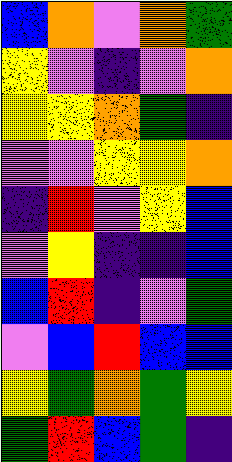[["blue", "orange", "violet", "orange", "green"], ["yellow", "violet", "indigo", "violet", "orange"], ["yellow", "yellow", "orange", "green", "indigo"], ["violet", "violet", "yellow", "yellow", "orange"], ["indigo", "red", "violet", "yellow", "blue"], ["violet", "yellow", "indigo", "indigo", "blue"], ["blue", "red", "indigo", "violet", "green"], ["violet", "blue", "red", "blue", "blue"], ["yellow", "green", "orange", "green", "yellow"], ["green", "red", "blue", "green", "indigo"]]